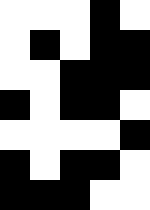[["white", "white", "white", "black", "white"], ["white", "black", "white", "black", "black"], ["white", "white", "black", "black", "black"], ["black", "white", "black", "black", "white"], ["white", "white", "white", "white", "black"], ["black", "white", "black", "black", "white"], ["black", "black", "black", "white", "white"]]